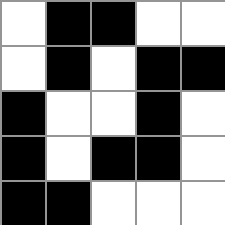[["white", "black", "black", "white", "white"], ["white", "black", "white", "black", "black"], ["black", "white", "white", "black", "white"], ["black", "white", "black", "black", "white"], ["black", "black", "white", "white", "white"]]